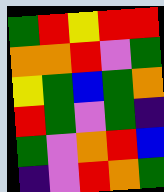[["green", "red", "yellow", "red", "red"], ["orange", "orange", "red", "violet", "green"], ["yellow", "green", "blue", "green", "orange"], ["red", "green", "violet", "green", "indigo"], ["green", "violet", "orange", "red", "blue"], ["indigo", "violet", "red", "orange", "green"]]